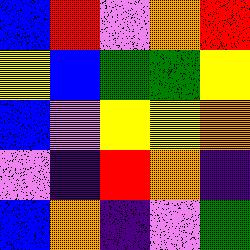[["blue", "red", "violet", "orange", "red"], ["yellow", "blue", "green", "green", "yellow"], ["blue", "violet", "yellow", "yellow", "orange"], ["violet", "indigo", "red", "orange", "indigo"], ["blue", "orange", "indigo", "violet", "green"]]